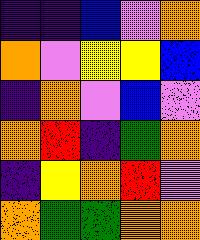[["indigo", "indigo", "blue", "violet", "orange"], ["orange", "violet", "yellow", "yellow", "blue"], ["indigo", "orange", "violet", "blue", "violet"], ["orange", "red", "indigo", "green", "orange"], ["indigo", "yellow", "orange", "red", "violet"], ["orange", "green", "green", "orange", "orange"]]